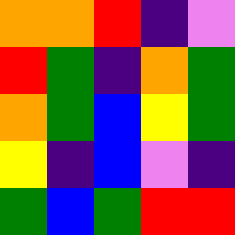[["orange", "orange", "red", "indigo", "violet"], ["red", "green", "indigo", "orange", "green"], ["orange", "green", "blue", "yellow", "green"], ["yellow", "indigo", "blue", "violet", "indigo"], ["green", "blue", "green", "red", "red"]]